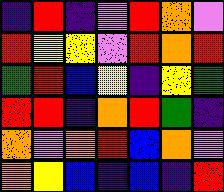[["indigo", "red", "indigo", "violet", "red", "orange", "violet"], ["red", "yellow", "yellow", "violet", "red", "orange", "red"], ["green", "red", "blue", "yellow", "indigo", "yellow", "green"], ["red", "red", "indigo", "orange", "red", "green", "indigo"], ["orange", "violet", "orange", "red", "blue", "orange", "violet"], ["orange", "yellow", "blue", "indigo", "blue", "indigo", "red"]]